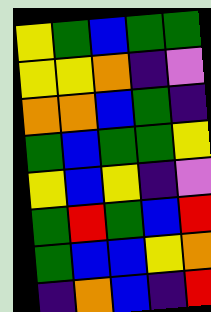[["yellow", "green", "blue", "green", "green"], ["yellow", "yellow", "orange", "indigo", "violet"], ["orange", "orange", "blue", "green", "indigo"], ["green", "blue", "green", "green", "yellow"], ["yellow", "blue", "yellow", "indigo", "violet"], ["green", "red", "green", "blue", "red"], ["green", "blue", "blue", "yellow", "orange"], ["indigo", "orange", "blue", "indigo", "red"]]